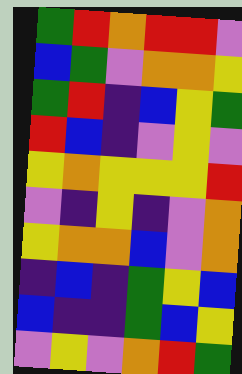[["green", "red", "orange", "red", "red", "violet"], ["blue", "green", "violet", "orange", "orange", "yellow"], ["green", "red", "indigo", "blue", "yellow", "green"], ["red", "blue", "indigo", "violet", "yellow", "violet"], ["yellow", "orange", "yellow", "yellow", "yellow", "red"], ["violet", "indigo", "yellow", "indigo", "violet", "orange"], ["yellow", "orange", "orange", "blue", "violet", "orange"], ["indigo", "blue", "indigo", "green", "yellow", "blue"], ["blue", "indigo", "indigo", "green", "blue", "yellow"], ["violet", "yellow", "violet", "orange", "red", "green"]]